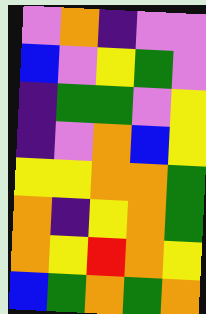[["violet", "orange", "indigo", "violet", "violet"], ["blue", "violet", "yellow", "green", "violet"], ["indigo", "green", "green", "violet", "yellow"], ["indigo", "violet", "orange", "blue", "yellow"], ["yellow", "yellow", "orange", "orange", "green"], ["orange", "indigo", "yellow", "orange", "green"], ["orange", "yellow", "red", "orange", "yellow"], ["blue", "green", "orange", "green", "orange"]]